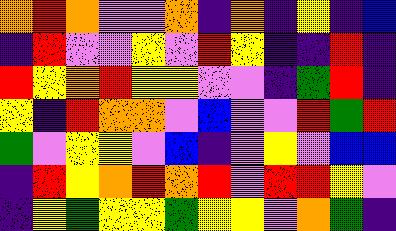[["orange", "red", "orange", "violet", "violet", "orange", "indigo", "orange", "indigo", "yellow", "indigo", "blue"], ["indigo", "red", "violet", "violet", "yellow", "violet", "red", "yellow", "indigo", "indigo", "red", "indigo"], ["red", "yellow", "orange", "red", "yellow", "yellow", "violet", "violet", "indigo", "green", "red", "indigo"], ["yellow", "indigo", "red", "orange", "orange", "violet", "blue", "violet", "violet", "red", "green", "red"], ["green", "violet", "yellow", "yellow", "violet", "blue", "indigo", "violet", "yellow", "violet", "blue", "blue"], ["indigo", "red", "yellow", "orange", "red", "orange", "red", "violet", "red", "red", "yellow", "violet"], ["indigo", "yellow", "green", "yellow", "yellow", "green", "yellow", "yellow", "violet", "orange", "green", "indigo"]]